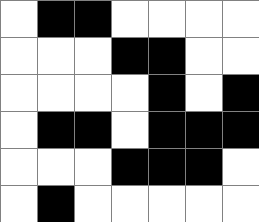[["white", "black", "black", "white", "white", "white", "white"], ["white", "white", "white", "black", "black", "white", "white"], ["white", "white", "white", "white", "black", "white", "black"], ["white", "black", "black", "white", "black", "black", "black"], ["white", "white", "white", "black", "black", "black", "white"], ["white", "black", "white", "white", "white", "white", "white"]]